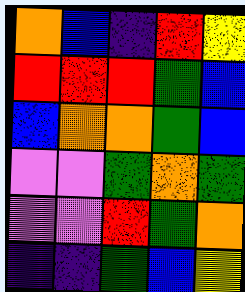[["orange", "blue", "indigo", "red", "yellow"], ["red", "red", "red", "green", "blue"], ["blue", "orange", "orange", "green", "blue"], ["violet", "violet", "green", "orange", "green"], ["violet", "violet", "red", "green", "orange"], ["indigo", "indigo", "green", "blue", "yellow"]]